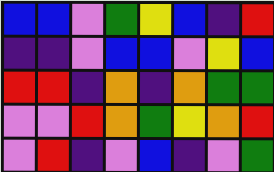[["blue", "blue", "violet", "green", "yellow", "blue", "indigo", "red"], ["indigo", "indigo", "violet", "blue", "blue", "violet", "yellow", "blue"], ["red", "red", "indigo", "orange", "indigo", "orange", "green", "green"], ["violet", "violet", "red", "orange", "green", "yellow", "orange", "red"], ["violet", "red", "indigo", "violet", "blue", "indigo", "violet", "green"]]